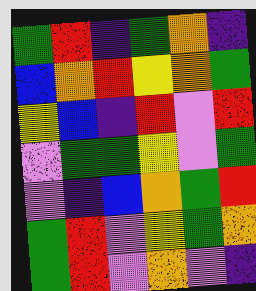[["green", "red", "indigo", "green", "orange", "indigo"], ["blue", "orange", "red", "yellow", "orange", "green"], ["yellow", "blue", "indigo", "red", "violet", "red"], ["violet", "green", "green", "yellow", "violet", "green"], ["violet", "indigo", "blue", "orange", "green", "red"], ["green", "red", "violet", "yellow", "green", "orange"], ["green", "red", "violet", "orange", "violet", "indigo"]]